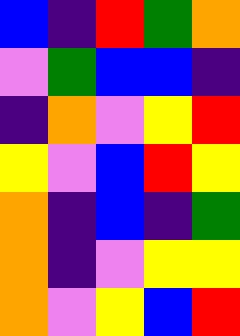[["blue", "indigo", "red", "green", "orange"], ["violet", "green", "blue", "blue", "indigo"], ["indigo", "orange", "violet", "yellow", "red"], ["yellow", "violet", "blue", "red", "yellow"], ["orange", "indigo", "blue", "indigo", "green"], ["orange", "indigo", "violet", "yellow", "yellow"], ["orange", "violet", "yellow", "blue", "red"]]